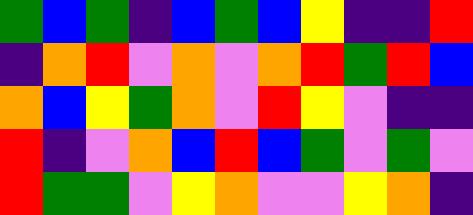[["green", "blue", "green", "indigo", "blue", "green", "blue", "yellow", "indigo", "indigo", "red"], ["indigo", "orange", "red", "violet", "orange", "violet", "orange", "red", "green", "red", "blue"], ["orange", "blue", "yellow", "green", "orange", "violet", "red", "yellow", "violet", "indigo", "indigo"], ["red", "indigo", "violet", "orange", "blue", "red", "blue", "green", "violet", "green", "violet"], ["red", "green", "green", "violet", "yellow", "orange", "violet", "violet", "yellow", "orange", "indigo"]]